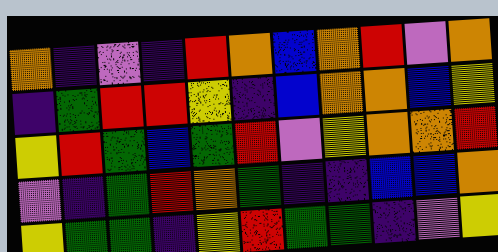[["orange", "indigo", "violet", "indigo", "red", "orange", "blue", "orange", "red", "violet", "orange"], ["indigo", "green", "red", "red", "yellow", "indigo", "blue", "orange", "orange", "blue", "yellow"], ["yellow", "red", "green", "blue", "green", "red", "violet", "yellow", "orange", "orange", "red"], ["violet", "indigo", "green", "red", "orange", "green", "indigo", "indigo", "blue", "blue", "orange"], ["yellow", "green", "green", "indigo", "yellow", "red", "green", "green", "indigo", "violet", "yellow"]]